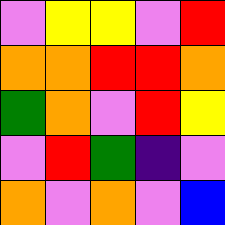[["violet", "yellow", "yellow", "violet", "red"], ["orange", "orange", "red", "red", "orange"], ["green", "orange", "violet", "red", "yellow"], ["violet", "red", "green", "indigo", "violet"], ["orange", "violet", "orange", "violet", "blue"]]